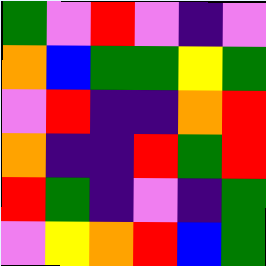[["green", "violet", "red", "violet", "indigo", "violet"], ["orange", "blue", "green", "green", "yellow", "green"], ["violet", "red", "indigo", "indigo", "orange", "red"], ["orange", "indigo", "indigo", "red", "green", "red"], ["red", "green", "indigo", "violet", "indigo", "green"], ["violet", "yellow", "orange", "red", "blue", "green"]]